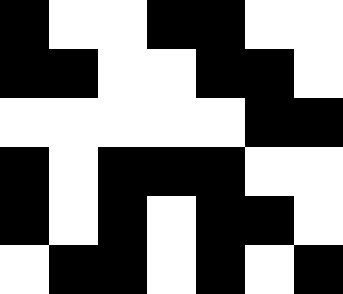[["black", "white", "white", "black", "black", "white", "white"], ["black", "black", "white", "white", "black", "black", "white"], ["white", "white", "white", "white", "white", "black", "black"], ["black", "white", "black", "black", "black", "white", "white"], ["black", "white", "black", "white", "black", "black", "white"], ["white", "black", "black", "white", "black", "white", "black"]]